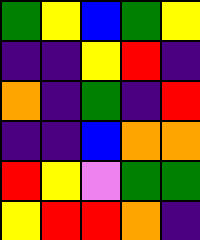[["green", "yellow", "blue", "green", "yellow"], ["indigo", "indigo", "yellow", "red", "indigo"], ["orange", "indigo", "green", "indigo", "red"], ["indigo", "indigo", "blue", "orange", "orange"], ["red", "yellow", "violet", "green", "green"], ["yellow", "red", "red", "orange", "indigo"]]